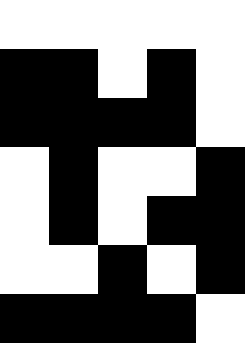[["white", "white", "white", "white", "white"], ["black", "black", "white", "black", "white"], ["black", "black", "black", "black", "white"], ["white", "black", "white", "white", "black"], ["white", "black", "white", "black", "black"], ["white", "white", "black", "white", "black"], ["black", "black", "black", "black", "white"]]